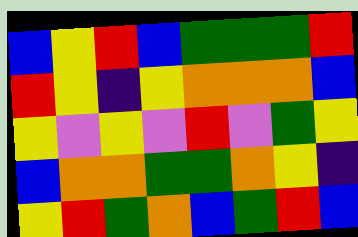[["blue", "yellow", "red", "blue", "green", "green", "green", "red"], ["red", "yellow", "indigo", "yellow", "orange", "orange", "orange", "blue"], ["yellow", "violet", "yellow", "violet", "red", "violet", "green", "yellow"], ["blue", "orange", "orange", "green", "green", "orange", "yellow", "indigo"], ["yellow", "red", "green", "orange", "blue", "green", "red", "blue"]]